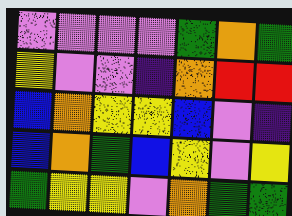[["violet", "violet", "violet", "violet", "green", "orange", "green"], ["yellow", "violet", "violet", "indigo", "orange", "red", "red"], ["blue", "orange", "yellow", "yellow", "blue", "violet", "indigo"], ["blue", "orange", "green", "blue", "yellow", "violet", "yellow"], ["green", "yellow", "yellow", "violet", "orange", "green", "green"]]